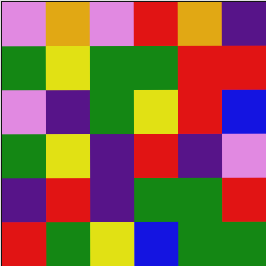[["violet", "orange", "violet", "red", "orange", "indigo"], ["green", "yellow", "green", "green", "red", "red"], ["violet", "indigo", "green", "yellow", "red", "blue"], ["green", "yellow", "indigo", "red", "indigo", "violet"], ["indigo", "red", "indigo", "green", "green", "red"], ["red", "green", "yellow", "blue", "green", "green"]]